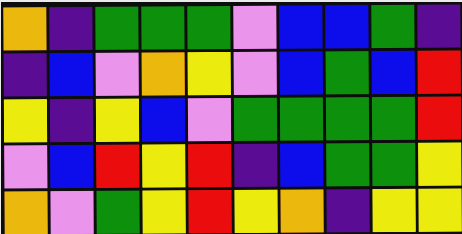[["orange", "indigo", "green", "green", "green", "violet", "blue", "blue", "green", "indigo"], ["indigo", "blue", "violet", "orange", "yellow", "violet", "blue", "green", "blue", "red"], ["yellow", "indigo", "yellow", "blue", "violet", "green", "green", "green", "green", "red"], ["violet", "blue", "red", "yellow", "red", "indigo", "blue", "green", "green", "yellow"], ["orange", "violet", "green", "yellow", "red", "yellow", "orange", "indigo", "yellow", "yellow"]]